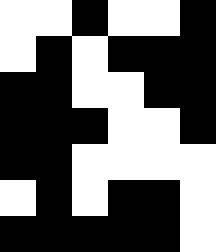[["white", "white", "black", "white", "white", "black"], ["white", "black", "white", "black", "black", "black"], ["black", "black", "white", "white", "black", "black"], ["black", "black", "black", "white", "white", "black"], ["black", "black", "white", "white", "white", "white"], ["white", "black", "white", "black", "black", "white"], ["black", "black", "black", "black", "black", "white"]]